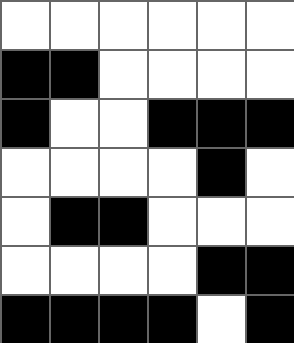[["white", "white", "white", "white", "white", "white"], ["black", "black", "white", "white", "white", "white"], ["black", "white", "white", "black", "black", "black"], ["white", "white", "white", "white", "black", "white"], ["white", "black", "black", "white", "white", "white"], ["white", "white", "white", "white", "black", "black"], ["black", "black", "black", "black", "white", "black"]]